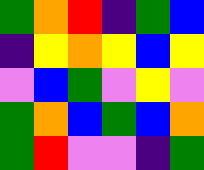[["green", "orange", "red", "indigo", "green", "blue"], ["indigo", "yellow", "orange", "yellow", "blue", "yellow"], ["violet", "blue", "green", "violet", "yellow", "violet"], ["green", "orange", "blue", "green", "blue", "orange"], ["green", "red", "violet", "violet", "indigo", "green"]]